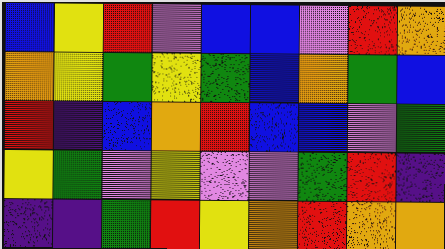[["blue", "yellow", "red", "violet", "blue", "blue", "violet", "red", "orange"], ["orange", "yellow", "green", "yellow", "green", "blue", "orange", "green", "blue"], ["red", "indigo", "blue", "orange", "red", "blue", "blue", "violet", "green"], ["yellow", "green", "violet", "yellow", "violet", "violet", "green", "red", "indigo"], ["indigo", "indigo", "green", "red", "yellow", "orange", "red", "orange", "orange"]]